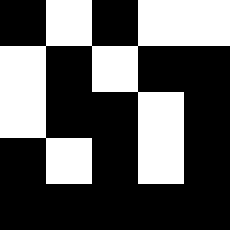[["black", "white", "black", "white", "white"], ["white", "black", "white", "black", "black"], ["white", "black", "black", "white", "black"], ["black", "white", "black", "white", "black"], ["black", "black", "black", "black", "black"]]